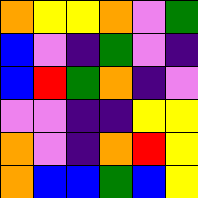[["orange", "yellow", "yellow", "orange", "violet", "green"], ["blue", "violet", "indigo", "green", "violet", "indigo"], ["blue", "red", "green", "orange", "indigo", "violet"], ["violet", "violet", "indigo", "indigo", "yellow", "yellow"], ["orange", "violet", "indigo", "orange", "red", "yellow"], ["orange", "blue", "blue", "green", "blue", "yellow"]]